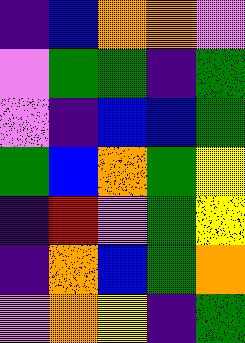[["indigo", "blue", "orange", "orange", "violet"], ["violet", "green", "green", "indigo", "green"], ["violet", "indigo", "blue", "blue", "green"], ["green", "blue", "orange", "green", "yellow"], ["indigo", "red", "violet", "green", "yellow"], ["indigo", "orange", "blue", "green", "orange"], ["violet", "orange", "yellow", "indigo", "green"]]